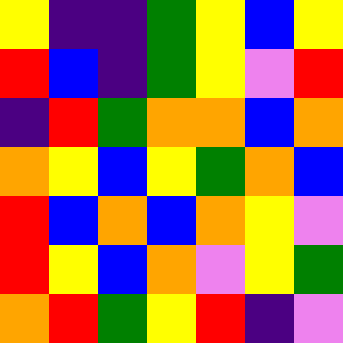[["yellow", "indigo", "indigo", "green", "yellow", "blue", "yellow"], ["red", "blue", "indigo", "green", "yellow", "violet", "red"], ["indigo", "red", "green", "orange", "orange", "blue", "orange"], ["orange", "yellow", "blue", "yellow", "green", "orange", "blue"], ["red", "blue", "orange", "blue", "orange", "yellow", "violet"], ["red", "yellow", "blue", "orange", "violet", "yellow", "green"], ["orange", "red", "green", "yellow", "red", "indigo", "violet"]]